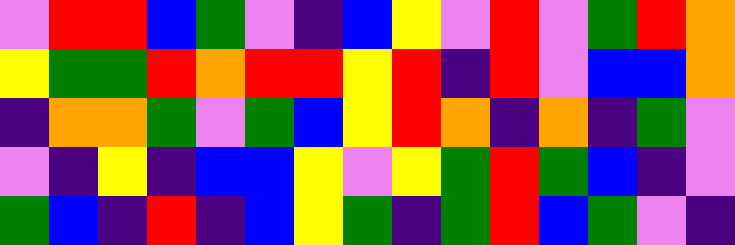[["violet", "red", "red", "blue", "green", "violet", "indigo", "blue", "yellow", "violet", "red", "violet", "green", "red", "orange"], ["yellow", "green", "green", "red", "orange", "red", "red", "yellow", "red", "indigo", "red", "violet", "blue", "blue", "orange"], ["indigo", "orange", "orange", "green", "violet", "green", "blue", "yellow", "red", "orange", "indigo", "orange", "indigo", "green", "violet"], ["violet", "indigo", "yellow", "indigo", "blue", "blue", "yellow", "violet", "yellow", "green", "red", "green", "blue", "indigo", "violet"], ["green", "blue", "indigo", "red", "indigo", "blue", "yellow", "green", "indigo", "green", "red", "blue", "green", "violet", "indigo"]]